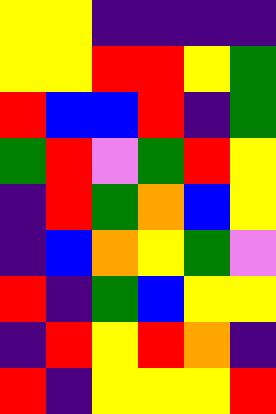[["yellow", "yellow", "indigo", "indigo", "indigo", "indigo"], ["yellow", "yellow", "red", "red", "yellow", "green"], ["red", "blue", "blue", "red", "indigo", "green"], ["green", "red", "violet", "green", "red", "yellow"], ["indigo", "red", "green", "orange", "blue", "yellow"], ["indigo", "blue", "orange", "yellow", "green", "violet"], ["red", "indigo", "green", "blue", "yellow", "yellow"], ["indigo", "red", "yellow", "red", "orange", "indigo"], ["red", "indigo", "yellow", "yellow", "yellow", "red"]]